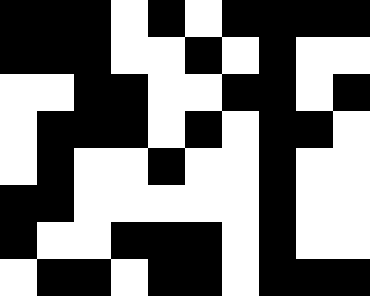[["black", "black", "black", "white", "black", "white", "black", "black", "black", "black"], ["black", "black", "black", "white", "white", "black", "white", "black", "white", "white"], ["white", "white", "black", "black", "white", "white", "black", "black", "white", "black"], ["white", "black", "black", "black", "white", "black", "white", "black", "black", "white"], ["white", "black", "white", "white", "black", "white", "white", "black", "white", "white"], ["black", "black", "white", "white", "white", "white", "white", "black", "white", "white"], ["black", "white", "white", "black", "black", "black", "white", "black", "white", "white"], ["white", "black", "black", "white", "black", "black", "white", "black", "black", "black"]]